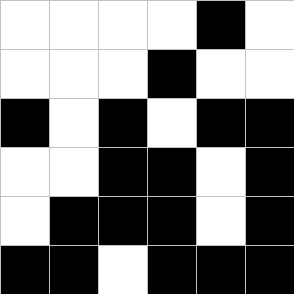[["white", "white", "white", "white", "black", "white"], ["white", "white", "white", "black", "white", "white"], ["black", "white", "black", "white", "black", "black"], ["white", "white", "black", "black", "white", "black"], ["white", "black", "black", "black", "white", "black"], ["black", "black", "white", "black", "black", "black"]]